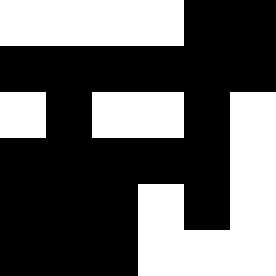[["white", "white", "white", "white", "black", "black"], ["black", "black", "black", "black", "black", "black"], ["white", "black", "white", "white", "black", "white"], ["black", "black", "black", "black", "black", "white"], ["black", "black", "black", "white", "black", "white"], ["black", "black", "black", "white", "white", "white"]]